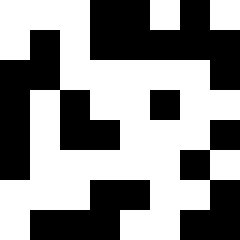[["white", "white", "white", "black", "black", "white", "black", "white"], ["white", "black", "white", "black", "black", "black", "black", "black"], ["black", "black", "white", "white", "white", "white", "white", "black"], ["black", "white", "black", "white", "white", "black", "white", "white"], ["black", "white", "black", "black", "white", "white", "white", "black"], ["black", "white", "white", "white", "white", "white", "black", "white"], ["white", "white", "white", "black", "black", "white", "white", "black"], ["white", "black", "black", "black", "white", "white", "black", "black"]]